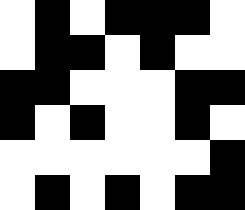[["white", "black", "white", "black", "black", "black", "white"], ["white", "black", "black", "white", "black", "white", "white"], ["black", "black", "white", "white", "white", "black", "black"], ["black", "white", "black", "white", "white", "black", "white"], ["white", "white", "white", "white", "white", "white", "black"], ["white", "black", "white", "black", "white", "black", "black"]]